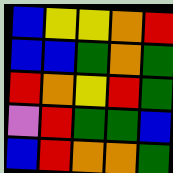[["blue", "yellow", "yellow", "orange", "red"], ["blue", "blue", "green", "orange", "green"], ["red", "orange", "yellow", "red", "green"], ["violet", "red", "green", "green", "blue"], ["blue", "red", "orange", "orange", "green"]]